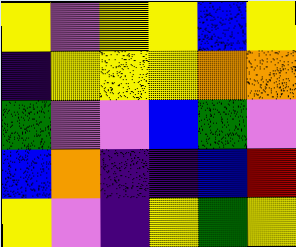[["yellow", "violet", "yellow", "yellow", "blue", "yellow"], ["indigo", "yellow", "yellow", "yellow", "orange", "orange"], ["green", "violet", "violet", "blue", "green", "violet"], ["blue", "orange", "indigo", "indigo", "blue", "red"], ["yellow", "violet", "indigo", "yellow", "green", "yellow"]]